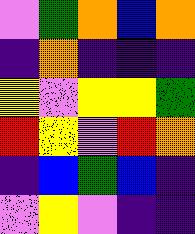[["violet", "green", "orange", "blue", "orange"], ["indigo", "orange", "indigo", "indigo", "indigo"], ["yellow", "violet", "yellow", "yellow", "green"], ["red", "yellow", "violet", "red", "orange"], ["indigo", "blue", "green", "blue", "indigo"], ["violet", "yellow", "violet", "indigo", "indigo"]]